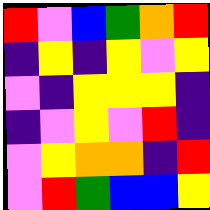[["red", "violet", "blue", "green", "orange", "red"], ["indigo", "yellow", "indigo", "yellow", "violet", "yellow"], ["violet", "indigo", "yellow", "yellow", "yellow", "indigo"], ["indigo", "violet", "yellow", "violet", "red", "indigo"], ["violet", "yellow", "orange", "orange", "indigo", "red"], ["violet", "red", "green", "blue", "blue", "yellow"]]